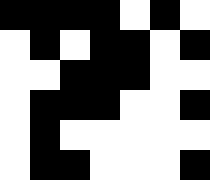[["black", "black", "black", "black", "white", "black", "white"], ["white", "black", "white", "black", "black", "white", "black"], ["white", "white", "black", "black", "black", "white", "white"], ["white", "black", "black", "black", "white", "white", "black"], ["white", "black", "white", "white", "white", "white", "white"], ["white", "black", "black", "white", "white", "white", "black"]]